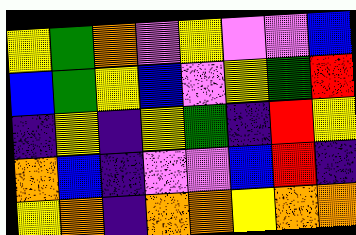[["yellow", "green", "orange", "violet", "yellow", "violet", "violet", "blue"], ["blue", "green", "yellow", "blue", "violet", "yellow", "green", "red"], ["indigo", "yellow", "indigo", "yellow", "green", "indigo", "red", "yellow"], ["orange", "blue", "indigo", "violet", "violet", "blue", "red", "indigo"], ["yellow", "orange", "indigo", "orange", "orange", "yellow", "orange", "orange"]]